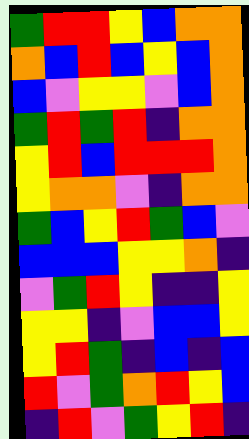[["green", "red", "red", "yellow", "blue", "orange", "orange"], ["orange", "blue", "red", "blue", "yellow", "blue", "orange"], ["blue", "violet", "yellow", "yellow", "violet", "blue", "orange"], ["green", "red", "green", "red", "indigo", "orange", "orange"], ["yellow", "red", "blue", "red", "red", "red", "orange"], ["yellow", "orange", "orange", "violet", "indigo", "orange", "orange"], ["green", "blue", "yellow", "red", "green", "blue", "violet"], ["blue", "blue", "blue", "yellow", "yellow", "orange", "indigo"], ["violet", "green", "red", "yellow", "indigo", "indigo", "yellow"], ["yellow", "yellow", "indigo", "violet", "blue", "blue", "yellow"], ["yellow", "red", "green", "indigo", "blue", "indigo", "blue"], ["red", "violet", "green", "orange", "red", "yellow", "blue"], ["indigo", "red", "violet", "green", "yellow", "red", "indigo"]]